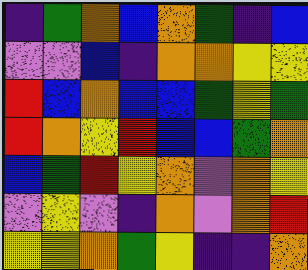[["indigo", "green", "orange", "blue", "orange", "green", "indigo", "blue"], ["violet", "violet", "blue", "indigo", "orange", "orange", "yellow", "yellow"], ["red", "blue", "orange", "blue", "blue", "green", "yellow", "green"], ["red", "orange", "yellow", "red", "blue", "blue", "green", "orange"], ["blue", "green", "red", "yellow", "orange", "violet", "orange", "yellow"], ["violet", "yellow", "violet", "indigo", "orange", "violet", "orange", "red"], ["yellow", "yellow", "orange", "green", "yellow", "indigo", "indigo", "orange"]]